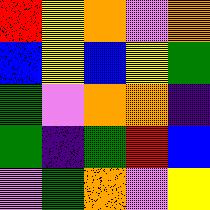[["red", "yellow", "orange", "violet", "orange"], ["blue", "yellow", "blue", "yellow", "green"], ["green", "violet", "orange", "orange", "indigo"], ["green", "indigo", "green", "red", "blue"], ["violet", "green", "orange", "violet", "yellow"]]